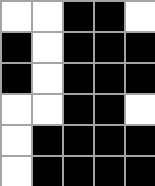[["white", "white", "black", "black", "white"], ["black", "white", "black", "black", "black"], ["black", "white", "black", "black", "black"], ["white", "white", "black", "black", "white"], ["white", "black", "black", "black", "black"], ["white", "black", "black", "black", "black"]]